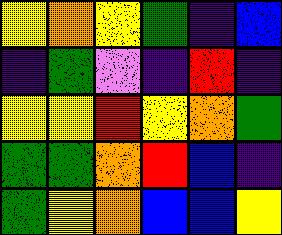[["yellow", "orange", "yellow", "green", "indigo", "blue"], ["indigo", "green", "violet", "indigo", "red", "indigo"], ["yellow", "yellow", "red", "yellow", "orange", "green"], ["green", "green", "orange", "red", "blue", "indigo"], ["green", "yellow", "orange", "blue", "blue", "yellow"]]